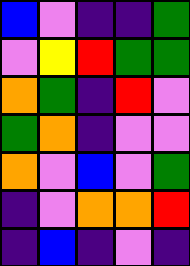[["blue", "violet", "indigo", "indigo", "green"], ["violet", "yellow", "red", "green", "green"], ["orange", "green", "indigo", "red", "violet"], ["green", "orange", "indigo", "violet", "violet"], ["orange", "violet", "blue", "violet", "green"], ["indigo", "violet", "orange", "orange", "red"], ["indigo", "blue", "indigo", "violet", "indigo"]]